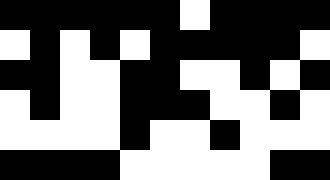[["black", "black", "black", "black", "black", "black", "white", "black", "black", "black", "black"], ["white", "black", "white", "black", "white", "black", "black", "black", "black", "black", "white"], ["black", "black", "white", "white", "black", "black", "white", "white", "black", "white", "black"], ["white", "black", "white", "white", "black", "black", "black", "white", "white", "black", "white"], ["white", "white", "white", "white", "black", "white", "white", "black", "white", "white", "white"], ["black", "black", "black", "black", "white", "white", "white", "white", "white", "black", "black"]]